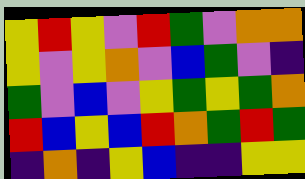[["yellow", "red", "yellow", "violet", "red", "green", "violet", "orange", "orange"], ["yellow", "violet", "yellow", "orange", "violet", "blue", "green", "violet", "indigo"], ["green", "violet", "blue", "violet", "yellow", "green", "yellow", "green", "orange"], ["red", "blue", "yellow", "blue", "red", "orange", "green", "red", "green"], ["indigo", "orange", "indigo", "yellow", "blue", "indigo", "indigo", "yellow", "yellow"]]